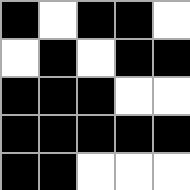[["black", "white", "black", "black", "white"], ["white", "black", "white", "black", "black"], ["black", "black", "black", "white", "white"], ["black", "black", "black", "black", "black"], ["black", "black", "white", "white", "white"]]